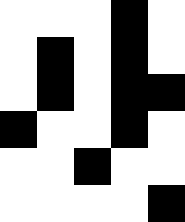[["white", "white", "white", "black", "white"], ["white", "black", "white", "black", "white"], ["white", "black", "white", "black", "black"], ["black", "white", "white", "black", "white"], ["white", "white", "black", "white", "white"], ["white", "white", "white", "white", "black"]]